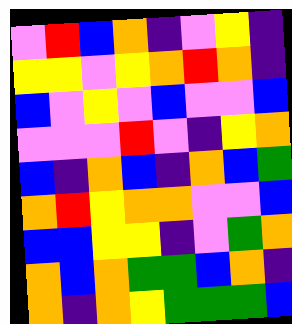[["violet", "red", "blue", "orange", "indigo", "violet", "yellow", "indigo"], ["yellow", "yellow", "violet", "yellow", "orange", "red", "orange", "indigo"], ["blue", "violet", "yellow", "violet", "blue", "violet", "violet", "blue"], ["violet", "violet", "violet", "red", "violet", "indigo", "yellow", "orange"], ["blue", "indigo", "orange", "blue", "indigo", "orange", "blue", "green"], ["orange", "red", "yellow", "orange", "orange", "violet", "violet", "blue"], ["blue", "blue", "yellow", "yellow", "indigo", "violet", "green", "orange"], ["orange", "blue", "orange", "green", "green", "blue", "orange", "indigo"], ["orange", "indigo", "orange", "yellow", "green", "green", "green", "blue"]]